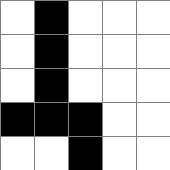[["white", "black", "white", "white", "white"], ["white", "black", "white", "white", "white"], ["white", "black", "white", "white", "white"], ["black", "black", "black", "white", "white"], ["white", "white", "black", "white", "white"]]